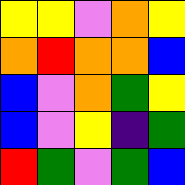[["yellow", "yellow", "violet", "orange", "yellow"], ["orange", "red", "orange", "orange", "blue"], ["blue", "violet", "orange", "green", "yellow"], ["blue", "violet", "yellow", "indigo", "green"], ["red", "green", "violet", "green", "blue"]]